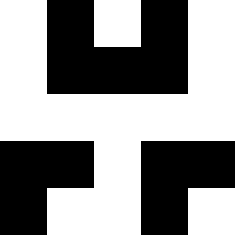[["white", "black", "white", "black", "white"], ["white", "black", "black", "black", "white"], ["white", "white", "white", "white", "white"], ["black", "black", "white", "black", "black"], ["black", "white", "white", "black", "white"]]